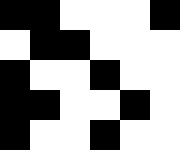[["black", "black", "white", "white", "white", "black"], ["white", "black", "black", "white", "white", "white"], ["black", "white", "white", "black", "white", "white"], ["black", "black", "white", "white", "black", "white"], ["black", "white", "white", "black", "white", "white"]]